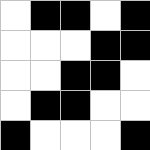[["white", "black", "black", "white", "black"], ["white", "white", "white", "black", "black"], ["white", "white", "black", "black", "white"], ["white", "black", "black", "white", "white"], ["black", "white", "white", "white", "black"]]